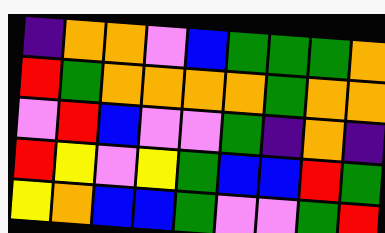[["indigo", "orange", "orange", "violet", "blue", "green", "green", "green", "orange"], ["red", "green", "orange", "orange", "orange", "orange", "green", "orange", "orange"], ["violet", "red", "blue", "violet", "violet", "green", "indigo", "orange", "indigo"], ["red", "yellow", "violet", "yellow", "green", "blue", "blue", "red", "green"], ["yellow", "orange", "blue", "blue", "green", "violet", "violet", "green", "red"]]